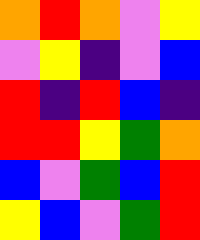[["orange", "red", "orange", "violet", "yellow"], ["violet", "yellow", "indigo", "violet", "blue"], ["red", "indigo", "red", "blue", "indigo"], ["red", "red", "yellow", "green", "orange"], ["blue", "violet", "green", "blue", "red"], ["yellow", "blue", "violet", "green", "red"]]